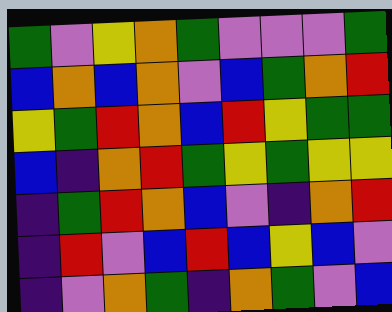[["green", "violet", "yellow", "orange", "green", "violet", "violet", "violet", "green"], ["blue", "orange", "blue", "orange", "violet", "blue", "green", "orange", "red"], ["yellow", "green", "red", "orange", "blue", "red", "yellow", "green", "green"], ["blue", "indigo", "orange", "red", "green", "yellow", "green", "yellow", "yellow"], ["indigo", "green", "red", "orange", "blue", "violet", "indigo", "orange", "red"], ["indigo", "red", "violet", "blue", "red", "blue", "yellow", "blue", "violet"], ["indigo", "violet", "orange", "green", "indigo", "orange", "green", "violet", "blue"]]